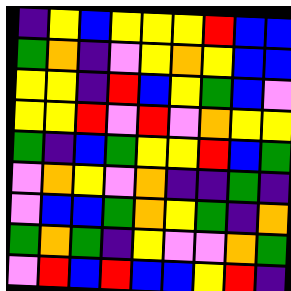[["indigo", "yellow", "blue", "yellow", "yellow", "yellow", "red", "blue", "blue"], ["green", "orange", "indigo", "violet", "yellow", "orange", "yellow", "blue", "blue"], ["yellow", "yellow", "indigo", "red", "blue", "yellow", "green", "blue", "violet"], ["yellow", "yellow", "red", "violet", "red", "violet", "orange", "yellow", "yellow"], ["green", "indigo", "blue", "green", "yellow", "yellow", "red", "blue", "green"], ["violet", "orange", "yellow", "violet", "orange", "indigo", "indigo", "green", "indigo"], ["violet", "blue", "blue", "green", "orange", "yellow", "green", "indigo", "orange"], ["green", "orange", "green", "indigo", "yellow", "violet", "violet", "orange", "green"], ["violet", "red", "blue", "red", "blue", "blue", "yellow", "red", "indigo"]]